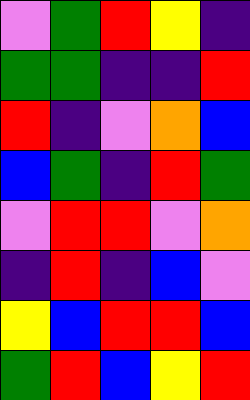[["violet", "green", "red", "yellow", "indigo"], ["green", "green", "indigo", "indigo", "red"], ["red", "indigo", "violet", "orange", "blue"], ["blue", "green", "indigo", "red", "green"], ["violet", "red", "red", "violet", "orange"], ["indigo", "red", "indigo", "blue", "violet"], ["yellow", "blue", "red", "red", "blue"], ["green", "red", "blue", "yellow", "red"]]